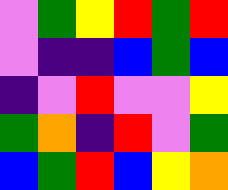[["violet", "green", "yellow", "red", "green", "red"], ["violet", "indigo", "indigo", "blue", "green", "blue"], ["indigo", "violet", "red", "violet", "violet", "yellow"], ["green", "orange", "indigo", "red", "violet", "green"], ["blue", "green", "red", "blue", "yellow", "orange"]]